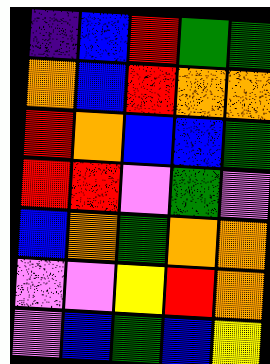[["indigo", "blue", "red", "green", "green"], ["orange", "blue", "red", "orange", "orange"], ["red", "orange", "blue", "blue", "green"], ["red", "red", "violet", "green", "violet"], ["blue", "orange", "green", "orange", "orange"], ["violet", "violet", "yellow", "red", "orange"], ["violet", "blue", "green", "blue", "yellow"]]